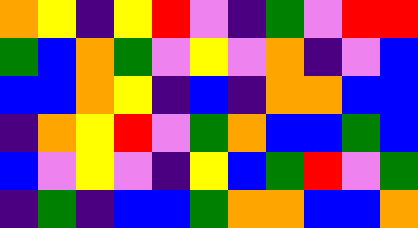[["orange", "yellow", "indigo", "yellow", "red", "violet", "indigo", "green", "violet", "red", "red"], ["green", "blue", "orange", "green", "violet", "yellow", "violet", "orange", "indigo", "violet", "blue"], ["blue", "blue", "orange", "yellow", "indigo", "blue", "indigo", "orange", "orange", "blue", "blue"], ["indigo", "orange", "yellow", "red", "violet", "green", "orange", "blue", "blue", "green", "blue"], ["blue", "violet", "yellow", "violet", "indigo", "yellow", "blue", "green", "red", "violet", "green"], ["indigo", "green", "indigo", "blue", "blue", "green", "orange", "orange", "blue", "blue", "orange"]]